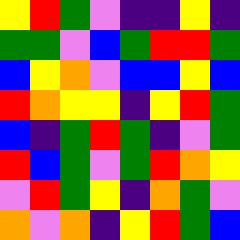[["yellow", "red", "green", "violet", "indigo", "indigo", "yellow", "indigo"], ["green", "green", "violet", "blue", "green", "red", "red", "green"], ["blue", "yellow", "orange", "violet", "blue", "blue", "yellow", "blue"], ["red", "orange", "yellow", "yellow", "indigo", "yellow", "red", "green"], ["blue", "indigo", "green", "red", "green", "indigo", "violet", "green"], ["red", "blue", "green", "violet", "green", "red", "orange", "yellow"], ["violet", "red", "green", "yellow", "indigo", "orange", "green", "violet"], ["orange", "violet", "orange", "indigo", "yellow", "red", "green", "blue"]]